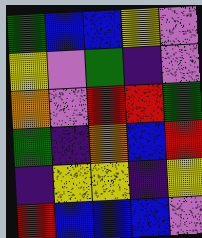[["green", "blue", "blue", "yellow", "violet"], ["yellow", "violet", "green", "indigo", "violet"], ["orange", "violet", "red", "red", "green"], ["green", "indigo", "orange", "blue", "red"], ["indigo", "yellow", "yellow", "indigo", "yellow"], ["red", "blue", "blue", "blue", "violet"]]